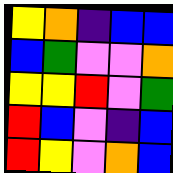[["yellow", "orange", "indigo", "blue", "blue"], ["blue", "green", "violet", "violet", "orange"], ["yellow", "yellow", "red", "violet", "green"], ["red", "blue", "violet", "indigo", "blue"], ["red", "yellow", "violet", "orange", "blue"]]